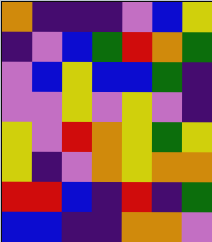[["orange", "indigo", "indigo", "indigo", "violet", "blue", "yellow"], ["indigo", "violet", "blue", "green", "red", "orange", "green"], ["violet", "blue", "yellow", "blue", "blue", "green", "indigo"], ["violet", "violet", "yellow", "violet", "yellow", "violet", "indigo"], ["yellow", "violet", "red", "orange", "yellow", "green", "yellow"], ["yellow", "indigo", "violet", "orange", "yellow", "orange", "orange"], ["red", "red", "blue", "indigo", "red", "indigo", "green"], ["blue", "blue", "indigo", "indigo", "orange", "orange", "violet"]]